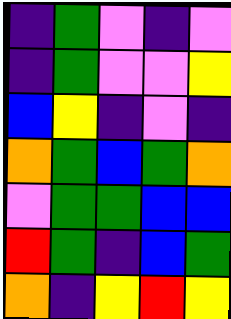[["indigo", "green", "violet", "indigo", "violet"], ["indigo", "green", "violet", "violet", "yellow"], ["blue", "yellow", "indigo", "violet", "indigo"], ["orange", "green", "blue", "green", "orange"], ["violet", "green", "green", "blue", "blue"], ["red", "green", "indigo", "blue", "green"], ["orange", "indigo", "yellow", "red", "yellow"]]